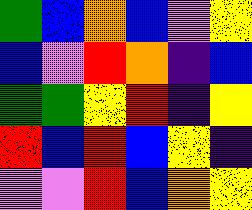[["green", "blue", "orange", "blue", "violet", "yellow"], ["blue", "violet", "red", "orange", "indigo", "blue"], ["green", "green", "yellow", "red", "indigo", "yellow"], ["red", "blue", "red", "blue", "yellow", "indigo"], ["violet", "violet", "red", "blue", "orange", "yellow"]]